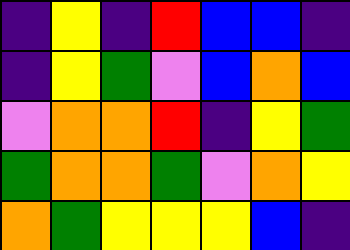[["indigo", "yellow", "indigo", "red", "blue", "blue", "indigo"], ["indigo", "yellow", "green", "violet", "blue", "orange", "blue"], ["violet", "orange", "orange", "red", "indigo", "yellow", "green"], ["green", "orange", "orange", "green", "violet", "orange", "yellow"], ["orange", "green", "yellow", "yellow", "yellow", "blue", "indigo"]]